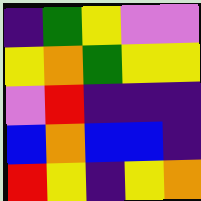[["indigo", "green", "yellow", "violet", "violet"], ["yellow", "orange", "green", "yellow", "yellow"], ["violet", "red", "indigo", "indigo", "indigo"], ["blue", "orange", "blue", "blue", "indigo"], ["red", "yellow", "indigo", "yellow", "orange"]]